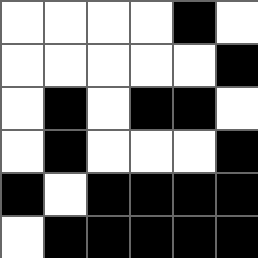[["white", "white", "white", "white", "black", "white"], ["white", "white", "white", "white", "white", "black"], ["white", "black", "white", "black", "black", "white"], ["white", "black", "white", "white", "white", "black"], ["black", "white", "black", "black", "black", "black"], ["white", "black", "black", "black", "black", "black"]]